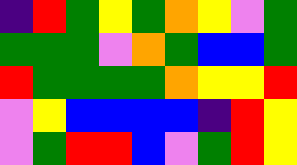[["indigo", "red", "green", "yellow", "green", "orange", "yellow", "violet", "green"], ["green", "green", "green", "violet", "orange", "green", "blue", "blue", "green"], ["red", "green", "green", "green", "green", "orange", "yellow", "yellow", "red"], ["violet", "yellow", "blue", "blue", "blue", "blue", "indigo", "red", "yellow"], ["violet", "green", "red", "red", "blue", "violet", "green", "red", "yellow"]]